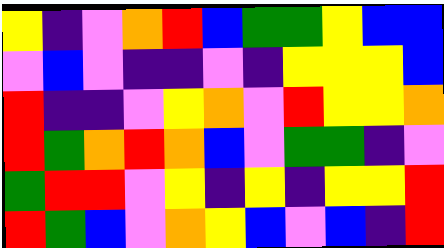[["yellow", "indigo", "violet", "orange", "red", "blue", "green", "green", "yellow", "blue", "blue"], ["violet", "blue", "violet", "indigo", "indigo", "violet", "indigo", "yellow", "yellow", "yellow", "blue"], ["red", "indigo", "indigo", "violet", "yellow", "orange", "violet", "red", "yellow", "yellow", "orange"], ["red", "green", "orange", "red", "orange", "blue", "violet", "green", "green", "indigo", "violet"], ["green", "red", "red", "violet", "yellow", "indigo", "yellow", "indigo", "yellow", "yellow", "red"], ["red", "green", "blue", "violet", "orange", "yellow", "blue", "violet", "blue", "indigo", "red"]]